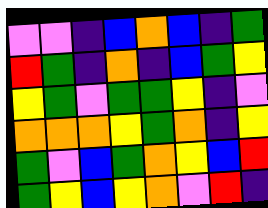[["violet", "violet", "indigo", "blue", "orange", "blue", "indigo", "green"], ["red", "green", "indigo", "orange", "indigo", "blue", "green", "yellow"], ["yellow", "green", "violet", "green", "green", "yellow", "indigo", "violet"], ["orange", "orange", "orange", "yellow", "green", "orange", "indigo", "yellow"], ["green", "violet", "blue", "green", "orange", "yellow", "blue", "red"], ["green", "yellow", "blue", "yellow", "orange", "violet", "red", "indigo"]]